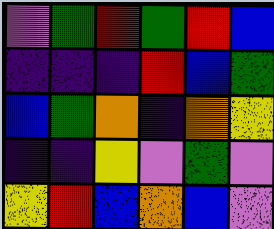[["violet", "green", "red", "green", "red", "blue"], ["indigo", "indigo", "indigo", "red", "blue", "green"], ["blue", "green", "orange", "indigo", "orange", "yellow"], ["indigo", "indigo", "yellow", "violet", "green", "violet"], ["yellow", "red", "blue", "orange", "blue", "violet"]]